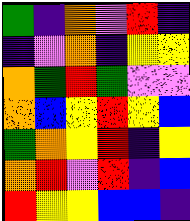[["green", "indigo", "orange", "violet", "red", "indigo"], ["indigo", "violet", "orange", "indigo", "yellow", "yellow"], ["orange", "green", "red", "green", "violet", "violet"], ["orange", "blue", "yellow", "red", "yellow", "blue"], ["green", "orange", "yellow", "red", "indigo", "yellow"], ["orange", "red", "violet", "red", "indigo", "blue"], ["red", "yellow", "yellow", "blue", "blue", "indigo"]]